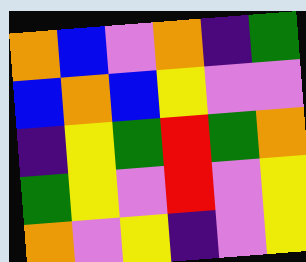[["orange", "blue", "violet", "orange", "indigo", "green"], ["blue", "orange", "blue", "yellow", "violet", "violet"], ["indigo", "yellow", "green", "red", "green", "orange"], ["green", "yellow", "violet", "red", "violet", "yellow"], ["orange", "violet", "yellow", "indigo", "violet", "yellow"]]